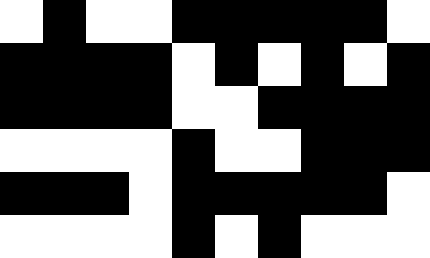[["white", "black", "white", "white", "black", "black", "black", "black", "black", "white"], ["black", "black", "black", "black", "white", "black", "white", "black", "white", "black"], ["black", "black", "black", "black", "white", "white", "black", "black", "black", "black"], ["white", "white", "white", "white", "black", "white", "white", "black", "black", "black"], ["black", "black", "black", "white", "black", "black", "black", "black", "black", "white"], ["white", "white", "white", "white", "black", "white", "black", "white", "white", "white"]]